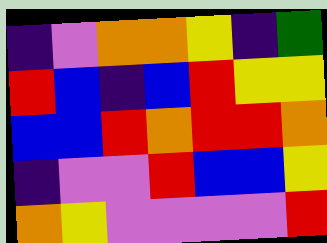[["indigo", "violet", "orange", "orange", "yellow", "indigo", "green"], ["red", "blue", "indigo", "blue", "red", "yellow", "yellow"], ["blue", "blue", "red", "orange", "red", "red", "orange"], ["indigo", "violet", "violet", "red", "blue", "blue", "yellow"], ["orange", "yellow", "violet", "violet", "violet", "violet", "red"]]